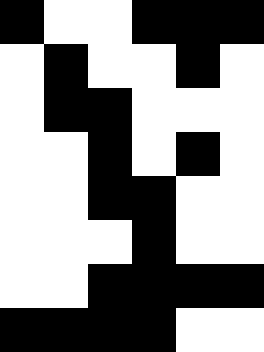[["black", "white", "white", "black", "black", "black"], ["white", "black", "white", "white", "black", "white"], ["white", "black", "black", "white", "white", "white"], ["white", "white", "black", "white", "black", "white"], ["white", "white", "black", "black", "white", "white"], ["white", "white", "white", "black", "white", "white"], ["white", "white", "black", "black", "black", "black"], ["black", "black", "black", "black", "white", "white"]]